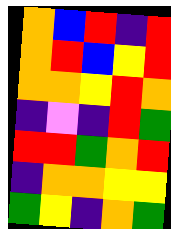[["orange", "blue", "red", "indigo", "red"], ["orange", "red", "blue", "yellow", "red"], ["orange", "orange", "yellow", "red", "orange"], ["indigo", "violet", "indigo", "red", "green"], ["red", "red", "green", "orange", "red"], ["indigo", "orange", "orange", "yellow", "yellow"], ["green", "yellow", "indigo", "orange", "green"]]